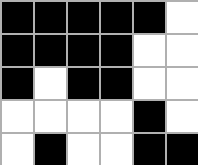[["black", "black", "black", "black", "black", "white"], ["black", "black", "black", "black", "white", "white"], ["black", "white", "black", "black", "white", "white"], ["white", "white", "white", "white", "black", "white"], ["white", "black", "white", "white", "black", "black"]]